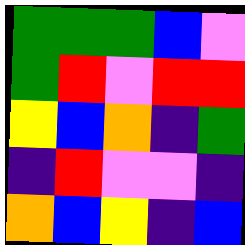[["green", "green", "green", "blue", "violet"], ["green", "red", "violet", "red", "red"], ["yellow", "blue", "orange", "indigo", "green"], ["indigo", "red", "violet", "violet", "indigo"], ["orange", "blue", "yellow", "indigo", "blue"]]